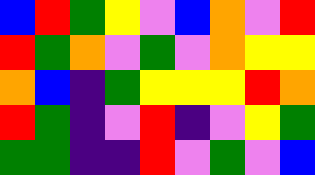[["blue", "red", "green", "yellow", "violet", "blue", "orange", "violet", "red"], ["red", "green", "orange", "violet", "green", "violet", "orange", "yellow", "yellow"], ["orange", "blue", "indigo", "green", "yellow", "yellow", "yellow", "red", "orange"], ["red", "green", "indigo", "violet", "red", "indigo", "violet", "yellow", "green"], ["green", "green", "indigo", "indigo", "red", "violet", "green", "violet", "blue"]]